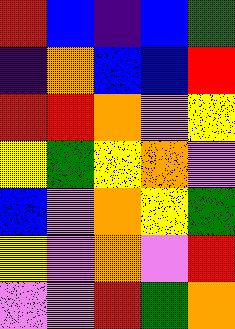[["red", "blue", "indigo", "blue", "green"], ["indigo", "orange", "blue", "blue", "red"], ["red", "red", "orange", "violet", "yellow"], ["yellow", "green", "yellow", "orange", "violet"], ["blue", "violet", "orange", "yellow", "green"], ["yellow", "violet", "orange", "violet", "red"], ["violet", "violet", "red", "green", "orange"]]